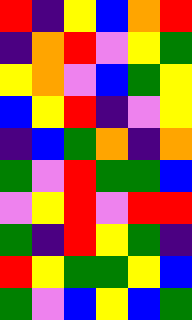[["red", "indigo", "yellow", "blue", "orange", "red"], ["indigo", "orange", "red", "violet", "yellow", "green"], ["yellow", "orange", "violet", "blue", "green", "yellow"], ["blue", "yellow", "red", "indigo", "violet", "yellow"], ["indigo", "blue", "green", "orange", "indigo", "orange"], ["green", "violet", "red", "green", "green", "blue"], ["violet", "yellow", "red", "violet", "red", "red"], ["green", "indigo", "red", "yellow", "green", "indigo"], ["red", "yellow", "green", "green", "yellow", "blue"], ["green", "violet", "blue", "yellow", "blue", "green"]]